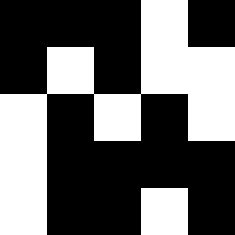[["black", "black", "black", "white", "black"], ["black", "white", "black", "white", "white"], ["white", "black", "white", "black", "white"], ["white", "black", "black", "black", "black"], ["white", "black", "black", "white", "black"]]